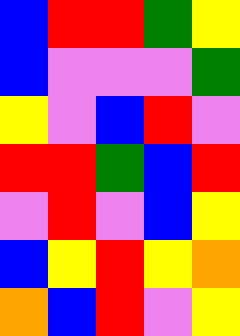[["blue", "red", "red", "green", "yellow"], ["blue", "violet", "violet", "violet", "green"], ["yellow", "violet", "blue", "red", "violet"], ["red", "red", "green", "blue", "red"], ["violet", "red", "violet", "blue", "yellow"], ["blue", "yellow", "red", "yellow", "orange"], ["orange", "blue", "red", "violet", "yellow"]]